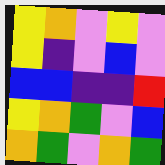[["yellow", "orange", "violet", "yellow", "violet"], ["yellow", "indigo", "violet", "blue", "violet"], ["blue", "blue", "indigo", "indigo", "red"], ["yellow", "orange", "green", "violet", "blue"], ["orange", "green", "violet", "orange", "green"]]